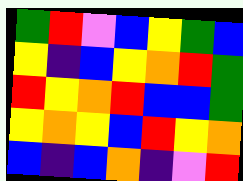[["green", "red", "violet", "blue", "yellow", "green", "blue"], ["yellow", "indigo", "blue", "yellow", "orange", "red", "green"], ["red", "yellow", "orange", "red", "blue", "blue", "green"], ["yellow", "orange", "yellow", "blue", "red", "yellow", "orange"], ["blue", "indigo", "blue", "orange", "indigo", "violet", "red"]]